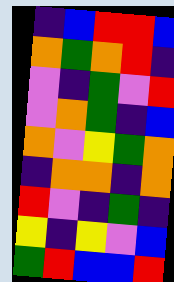[["indigo", "blue", "red", "red", "blue"], ["orange", "green", "orange", "red", "indigo"], ["violet", "indigo", "green", "violet", "red"], ["violet", "orange", "green", "indigo", "blue"], ["orange", "violet", "yellow", "green", "orange"], ["indigo", "orange", "orange", "indigo", "orange"], ["red", "violet", "indigo", "green", "indigo"], ["yellow", "indigo", "yellow", "violet", "blue"], ["green", "red", "blue", "blue", "red"]]